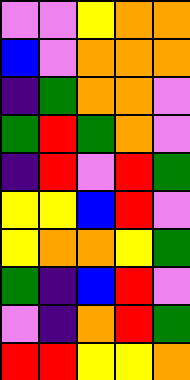[["violet", "violet", "yellow", "orange", "orange"], ["blue", "violet", "orange", "orange", "orange"], ["indigo", "green", "orange", "orange", "violet"], ["green", "red", "green", "orange", "violet"], ["indigo", "red", "violet", "red", "green"], ["yellow", "yellow", "blue", "red", "violet"], ["yellow", "orange", "orange", "yellow", "green"], ["green", "indigo", "blue", "red", "violet"], ["violet", "indigo", "orange", "red", "green"], ["red", "red", "yellow", "yellow", "orange"]]